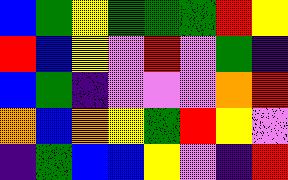[["blue", "green", "yellow", "green", "green", "green", "red", "yellow"], ["red", "blue", "yellow", "violet", "red", "violet", "green", "indigo"], ["blue", "green", "indigo", "violet", "violet", "violet", "orange", "red"], ["orange", "blue", "orange", "yellow", "green", "red", "yellow", "violet"], ["indigo", "green", "blue", "blue", "yellow", "violet", "indigo", "red"]]